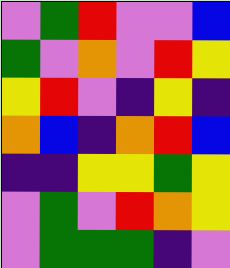[["violet", "green", "red", "violet", "violet", "blue"], ["green", "violet", "orange", "violet", "red", "yellow"], ["yellow", "red", "violet", "indigo", "yellow", "indigo"], ["orange", "blue", "indigo", "orange", "red", "blue"], ["indigo", "indigo", "yellow", "yellow", "green", "yellow"], ["violet", "green", "violet", "red", "orange", "yellow"], ["violet", "green", "green", "green", "indigo", "violet"]]